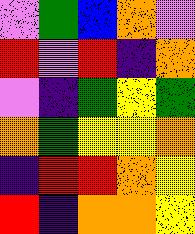[["violet", "green", "blue", "orange", "violet"], ["red", "violet", "red", "indigo", "orange"], ["violet", "indigo", "green", "yellow", "green"], ["orange", "green", "yellow", "yellow", "orange"], ["indigo", "red", "red", "orange", "yellow"], ["red", "indigo", "orange", "orange", "yellow"]]